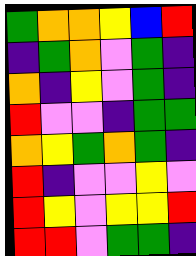[["green", "orange", "orange", "yellow", "blue", "red"], ["indigo", "green", "orange", "violet", "green", "indigo"], ["orange", "indigo", "yellow", "violet", "green", "indigo"], ["red", "violet", "violet", "indigo", "green", "green"], ["orange", "yellow", "green", "orange", "green", "indigo"], ["red", "indigo", "violet", "violet", "yellow", "violet"], ["red", "yellow", "violet", "yellow", "yellow", "red"], ["red", "red", "violet", "green", "green", "indigo"]]